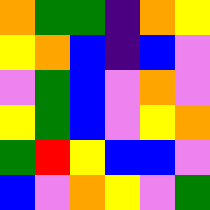[["orange", "green", "green", "indigo", "orange", "yellow"], ["yellow", "orange", "blue", "indigo", "blue", "violet"], ["violet", "green", "blue", "violet", "orange", "violet"], ["yellow", "green", "blue", "violet", "yellow", "orange"], ["green", "red", "yellow", "blue", "blue", "violet"], ["blue", "violet", "orange", "yellow", "violet", "green"]]